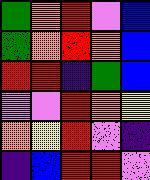[["green", "orange", "red", "violet", "blue"], ["green", "orange", "red", "orange", "blue"], ["red", "red", "indigo", "green", "blue"], ["violet", "violet", "red", "orange", "yellow"], ["orange", "yellow", "red", "violet", "indigo"], ["indigo", "blue", "red", "red", "violet"]]